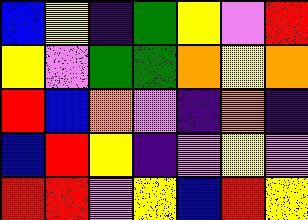[["blue", "yellow", "indigo", "green", "yellow", "violet", "red"], ["yellow", "violet", "green", "green", "orange", "yellow", "orange"], ["red", "blue", "orange", "violet", "indigo", "orange", "indigo"], ["blue", "red", "yellow", "indigo", "violet", "yellow", "violet"], ["red", "red", "violet", "yellow", "blue", "red", "yellow"]]